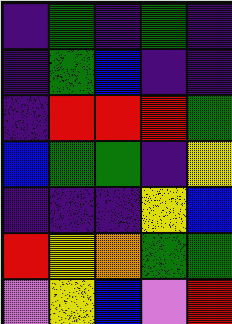[["indigo", "green", "indigo", "green", "indigo"], ["indigo", "green", "blue", "indigo", "indigo"], ["indigo", "red", "red", "red", "green"], ["blue", "green", "green", "indigo", "yellow"], ["indigo", "indigo", "indigo", "yellow", "blue"], ["red", "yellow", "orange", "green", "green"], ["violet", "yellow", "blue", "violet", "red"]]